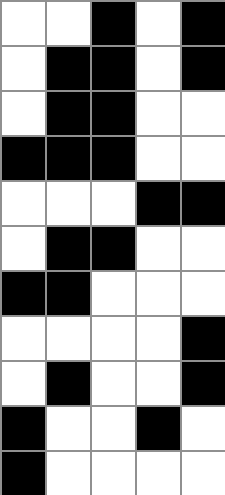[["white", "white", "black", "white", "black"], ["white", "black", "black", "white", "black"], ["white", "black", "black", "white", "white"], ["black", "black", "black", "white", "white"], ["white", "white", "white", "black", "black"], ["white", "black", "black", "white", "white"], ["black", "black", "white", "white", "white"], ["white", "white", "white", "white", "black"], ["white", "black", "white", "white", "black"], ["black", "white", "white", "black", "white"], ["black", "white", "white", "white", "white"]]